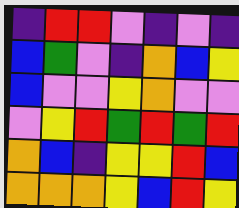[["indigo", "red", "red", "violet", "indigo", "violet", "indigo"], ["blue", "green", "violet", "indigo", "orange", "blue", "yellow"], ["blue", "violet", "violet", "yellow", "orange", "violet", "violet"], ["violet", "yellow", "red", "green", "red", "green", "red"], ["orange", "blue", "indigo", "yellow", "yellow", "red", "blue"], ["orange", "orange", "orange", "yellow", "blue", "red", "yellow"]]